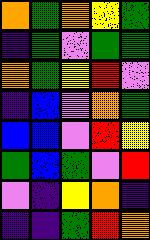[["orange", "green", "orange", "yellow", "green"], ["indigo", "green", "violet", "green", "green"], ["orange", "green", "yellow", "red", "violet"], ["indigo", "blue", "violet", "orange", "green"], ["blue", "blue", "violet", "red", "yellow"], ["green", "blue", "green", "violet", "red"], ["violet", "indigo", "yellow", "orange", "indigo"], ["indigo", "indigo", "green", "red", "orange"]]